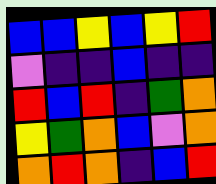[["blue", "blue", "yellow", "blue", "yellow", "red"], ["violet", "indigo", "indigo", "blue", "indigo", "indigo"], ["red", "blue", "red", "indigo", "green", "orange"], ["yellow", "green", "orange", "blue", "violet", "orange"], ["orange", "red", "orange", "indigo", "blue", "red"]]